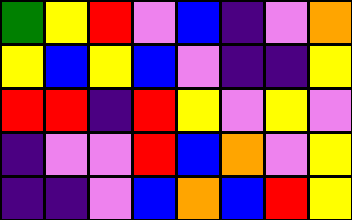[["green", "yellow", "red", "violet", "blue", "indigo", "violet", "orange"], ["yellow", "blue", "yellow", "blue", "violet", "indigo", "indigo", "yellow"], ["red", "red", "indigo", "red", "yellow", "violet", "yellow", "violet"], ["indigo", "violet", "violet", "red", "blue", "orange", "violet", "yellow"], ["indigo", "indigo", "violet", "blue", "orange", "blue", "red", "yellow"]]